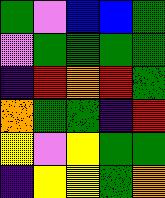[["green", "violet", "blue", "blue", "green"], ["violet", "green", "green", "green", "green"], ["indigo", "red", "orange", "red", "green"], ["orange", "green", "green", "indigo", "red"], ["yellow", "violet", "yellow", "green", "green"], ["indigo", "yellow", "yellow", "green", "orange"]]